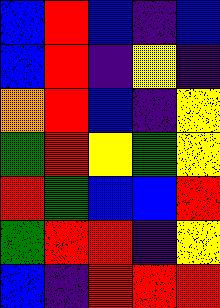[["blue", "red", "blue", "indigo", "blue"], ["blue", "red", "indigo", "yellow", "indigo"], ["orange", "red", "blue", "indigo", "yellow"], ["green", "red", "yellow", "green", "yellow"], ["red", "green", "blue", "blue", "red"], ["green", "red", "red", "indigo", "yellow"], ["blue", "indigo", "red", "red", "red"]]